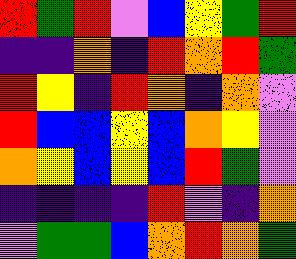[["red", "green", "red", "violet", "blue", "yellow", "green", "red"], ["indigo", "indigo", "orange", "indigo", "red", "orange", "red", "green"], ["red", "yellow", "indigo", "red", "orange", "indigo", "orange", "violet"], ["red", "blue", "blue", "yellow", "blue", "orange", "yellow", "violet"], ["orange", "yellow", "blue", "yellow", "blue", "red", "green", "violet"], ["indigo", "indigo", "indigo", "indigo", "red", "violet", "indigo", "orange"], ["violet", "green", "green", "blue", "orange", "red", "orange", "green"]]